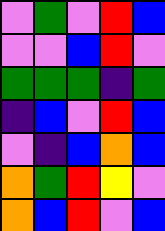[["violet", "green", "violet", "red", "blue"], ["violet", "violet", "blue", "red", "violet"], ["green", "green", "green", "indigo", "green"], ["indigo", "blue", "violet", "red", "blue"], ["violet", "indigo", "blue", "orange", "blue"], ["orange", "green", "red", "yellow", "violet"], ["orange", "blue", "red", "violet", "blue"]]